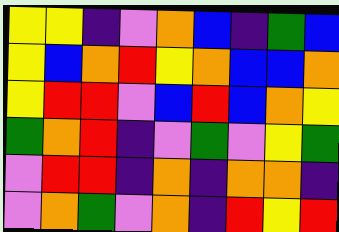[["yellow", "yellow", "indigo", "violet", "orange", "blue", "indigo", "green", "blue"], ["yellow", "blue", "orange", "red", "yellow", "orange", "blue", "blue", "orange"], ["yellow", "red", "red", "violet", "blue", "red", "blue", "orange", "yellow"], ["green", "orange", "red", "indigo", "violet", "green", "violet", "yellow", "green"], ["violet", "red", "red", "indigo", "orange", "indigo", "orange", "orange", "indigo"], ["violet", "orange", "green", "violet", "orange", "indigo", "red", "yellow", "red"]]